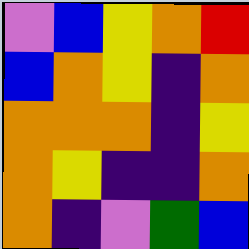[["violet", "blue", "yellow", "orange", "red"], ["blue", "orange", "yellow", "indigo", "orange"], ["orange", "orange", "orange", "indigo", "yellow"], ["orange", "yellow", "indigo", "indigo", "orange"], ["orange", "indigo", "violet", "green", "blue"]]